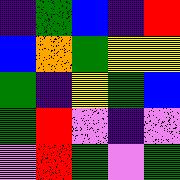[["indigo", "green", "blue", "indigo", "red"], ["blue", "orange", "green", "yellow", "yellow"], ["green", "indigo", "yellow", "green", "blue"], ["green", "red", "violet", "indigo", "violet"], ["violet", "red", "green", "violet", "green"]]